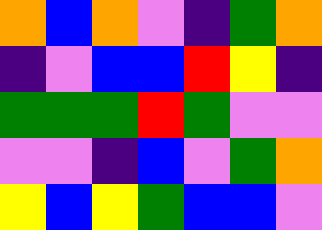[["orange", "blue", "orange", "violet", "indigo", "green", "orange"], ["indigo", "violet", "blue", "blue", "red", "yellow", "indigo"], ["green", "green", "green", "red", "green", "violet", "violet"], ["violet", "violet", "indigo", "blue", "violet", "green", "orange"], ["yellow", "blue", "yellow", "green", "blue", "blue", "violet"]]